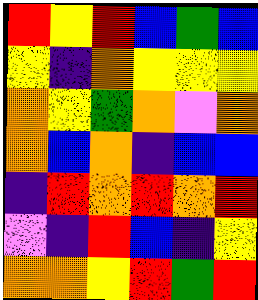[["red", "yellow", "red", "blue", "green", "blue"], ["yellow", "indigo", "orange", "yellow", "yellow", "yellow"], ["orange", "yellow", "green", "orange", "violet", "orange"], ["orange", "blue", "orange", "indigo", "blue", "blue"], ["indigo", "red", "orange", "red", "orange", "red"], ["violet", "indigo", "red", "blue", "indigo", "yellow"], ["orange", "orange", "yellow", "red", "green", "red"]]